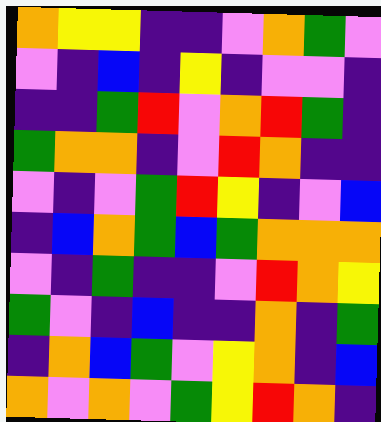[["orange", "yellow", "yellow", "indigo", "indigo", "violet", "orange", "green", "violet"], ["violet", "indigo", "blue", "indigo", "yellow", "indigo", "violet", "violet", "indigo"], ["indigo", "indigo", "green", "red", "violet", "orange", "red", "green", "indigo"], ["green", "orange", "orange", "indigo", "violet", "red", "orange", "indigo", "indigo"], ["violet", "indigo", "violet", "green", "red", "yellow", "indigo", "violet", "blue"], ["indigo", "blue", "orange", "green", "blue", "green", "orange", "orange", "orange"], ["violet", "indigo", "green", "indigo", "indigo", "violet", "red", "orange", "yellow"], ["green", "violet", "indigo", "blue", "indigo", "indigo", "orange", "indigo", "green"], ["indigo", "orange", "blue", "green", "violet", "yellow", "orange", "indigo", "blue"], ["orange", "violet", "orange", "violet", "green", "yellow", "red", "orange", "indigo"]]